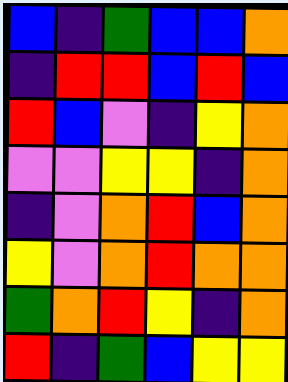[["blue", "indigo", "green", "blue", "blue", "orange"], ["indigo", "red", "red", "blue", "red", "blue"], ["red", "blue", "violet", "indigo", "yellow", "orange"], ["violet", "violet", "yellow", "yellow", "indigo", "orange"], ["indigo", "violet", "orange", "red", "blue", "orange"], ["yellow", "violet", "orange", "red", "orange", "orange"], ["green", "orange", "red", "yellow", "indigo", "orange"], ["red", "indigo", "green", "blue", "yellow", "yellow"]]